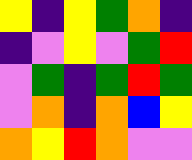[["yellow", "indigo", "yellow", "green", "orange", "indigo"], ["indigo", "violet", "yellow", "violet", "green", "red"], ["violet", "green", "indigo", "green", "red", "green"], ["violet", "orange", "indigo", "orange", "blue", "yellow"], ["orange", "yellow", "red", "orange", "violet", "violet"]]